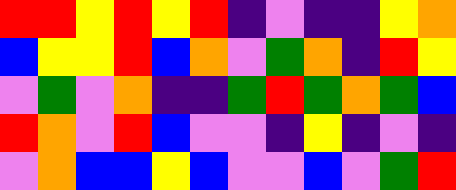[["red", "red", "yellow", "red", "yellow", "red", "indigo", "violet", "indigo", "indigo", "yellow", "orange"], ["blue", "yellow", "yellow", "red", "blue", "orange", "violet", "green", "orange", "indigo", "red", "yellow"], ["violet", "green", "violet", "orange", "indigo", "indigo", "green", "red", "green", "orange", "green", "blue"], ["red", "orange", "violet", "red", "blue", "violet", "violet", "indigo", "yellow", "indigo", "violet", "indigo"], ["violet", "orange", "blue", "blue", "yellow", "blue", "violet", "violet", "blue", "violet", "green", "red"]]